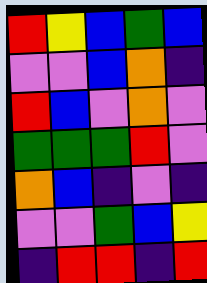[["red", "yellow", "blue", "green", "blue"], ["violet", "violet", "blue", "orange", "indigo"], ["red", "blue", "violet", "orange", "violet"], ["green", "green", "green", "red", "violet"], ["orange", "blue", "indigo", "violet", "indigo"], ["violet", "violet", "green", "blue", "yellow"], ["indigo", "red", "red", "indigo", "red"]]